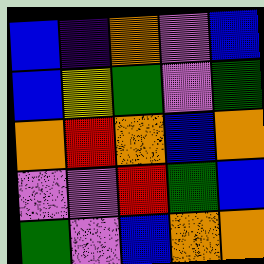[["blue", "indigo", "orange", "violet", "blue"], ["blue", "yellow", "green", "violet", "green"], ["orange", "red", "orange", "blue", "orange"], ["violet", "violet", "red", "green", "blue"], ["green", "violet", "blue", "orange", "orange"]]